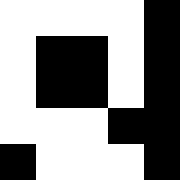[["white", "white", "white", "white", "black"], ["white", "black", "black", "white", "black"], ["white", "black", "black", "white", "black"], ["white", "white", "white", "black", "black"], ["black", "white", "white", "white", "black"]]